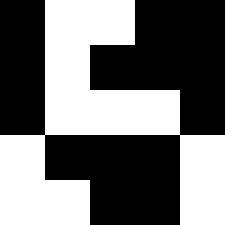[["black", "white", "white", "black", "black"], ["black", "white", "black", "black", "black"], ["black", "white", "white", "white", "black"], ["white", "black", "black", "black", "white"], ["white", "white", "black", "black", "white"]]